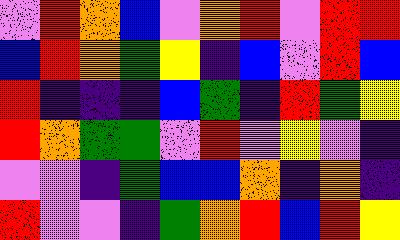[["violet", "red", "orange", "blue", "violet", "orange", "red", "violet", "red", "red"], ["blue", "red", "orange", "green", "yellow", "indigo", "blue", "violet", "red", "blue"], ["red", "indigo", "indigo", "indigo", "blue", "green", "indigo", "red", "green", "yellow"], ["red", "orange", "green", "green", "violet", "red", "violet", "yellow", "violet", "indigo"], ["violet", "violet", "indigo", "green", "blue", "blue", "orange", "indigo", "orange", "indigo"], ["red", "violet", "violet", "indigo", "green", "orange", "red", "blue", "red", "yellow"]]